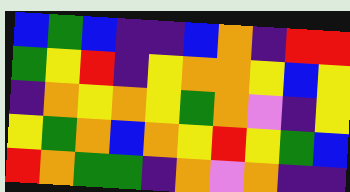[["blue", "green", "blue", "indigo", "indigo", "blue", "orange", "indigo", "red", "red"], ["green", "yellow", "red", "indigo", "yellow", "orange", "orange", "yellow", "blue", "yellow"], ["indigo", "orange", "yellow", "orange", "yellow", "green", "orange", "violet", "indigo", "yellow"], ["yellow", "green", "orange", "blue", "orange", "yellow", "red", "yellow", "green", "blue"], ["red", "orange", "green", "green", "indigo", "orange", "violet", "orange", "indigo", "indigo"]]